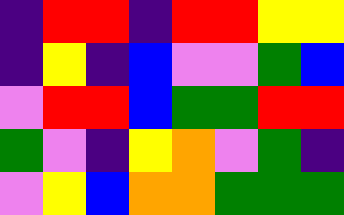[["indigo", "red", "red", "indigo", "red", "red", "yellow", "yellow"], ["indigo", "yellow", "indigo", "blue", "violet", "violet", "green", "blue"], ["violet", "red", "red", "blue", "green", "green", "red", "red"], ["green", "violet", "indigo", "yellow", "orange", "violet", "green", "indigo"], ["violet", "yellow", "blue", "orange", "orange", "green", "green", "green"]]